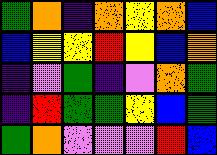[["green", "orange", "indigo", "orange", "yellow", "orange", "blue"], ["blue", "yellow", "yellow", "red", "yellow", "blue", "orange"], ["indigo", "violet", "green", "indigo", "violet", "orange", "green"], ["indigo", "red", "green", "green", "yellow", "blue", "green"], ["green", "orange", "violet", "violet", "violet", "red", "blue"]]